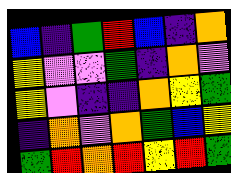[["blue", "indigo", "green", "red", "blue", "indigo", "orange"], ["yellow", "violet", "violet", "green", "indigo", "orange", "violet"], ["yellow", "violet", "indigo", "indigo", "orange", "yellow", "green"], ["indigo", "orange", "violet", "orange", "green", "blue", "yellow"], ["green", "red", "orange", "red", "yellow", "red", "green"]]